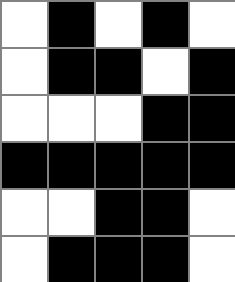[["white", "black", "white", "black", "white"], ["white", "black", "black", "white", "black"], ["white", "white", "white", "black", "black"], ["black", "black", "black", "black", "black"], ["white", "white", "black", "black", "white"], ["white", "black", "black", "black", "white"]]